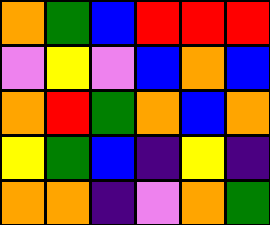[["orange", "green", "blue", "red", "red", "red"], ["violet", "yellow", "violet", "blue", "orange", "blue"], ["orange", "red", "green", "orange", "blue", "orange"], ["yellow", "green", "blue", "indigo", "yellow", "indigo"], ["orange", "orange", "indigo", "violet", "orange", "green"]]